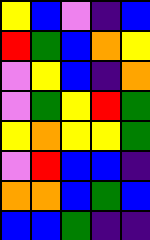[["yellow", "blue", "violet", "indigo", "blue"], ["red", "green", "blue", "orange", "yellow"], ["violet", "yellow", "blue", "indigo", "orange"], ["violet", "green", "yellow", "red", "green"], ["yellow", "orange", "yellow", "yellow", "green"], ["violet", "red", "blue", "blue", "indigo"], ["orange", "orange", "blue", "green", "blue"], ["blue", "blue", "green", "indigo", "indigo"]]